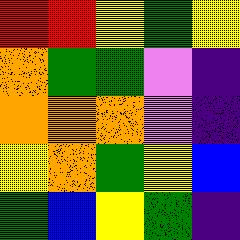[["red", "red", "yellow", "green", "yellow"], ["orange", "green", "green", "violet", "indigo"], ["orange", "orange", "orange", "violet", "indigo"], ["yellow", "orange", "green", "yellow", "blue"], ["green", "blue", "yellow", "green", "indigo"]]